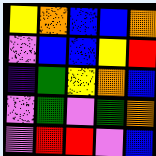[["yellow", "orange", "blue", "blue", "orange"], ["violet", "blue", "blue", "yellow", "red"], ["indigo", "green", "yellow", "orange", "blue"], ["violet", "green", "violet", "green", "orange"], ["violet", "red", "red", "violet", "blue"]]